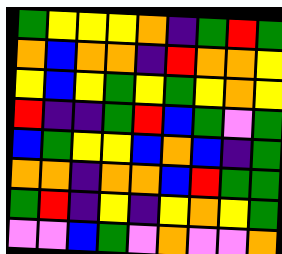[["green", "yellow", "yellow", "yellow", "orange", "indigo", "green", "red", "green"], ["orange", "blue", "orange", "orange", "indigo", "red", "orange", "orange", "yellow"], ["yellow", "blue", "yellow", "green", "yellow", "green", "yellow", "orange", "yellow"], ["red", "indigo", "indigo", "green", "red", "blue", "green", "violet", "green"], ["blue", "green", "yellow", "yellow", "blue", "orange", "blue", "indigo", "green"], ["orange", "orange", "indigo", "orange", "orange", "blue", "red", "green", "green"], ["green", "red", "indigo", "yellow", "indigo", "yellow", "orange", "yellow", "green"], ["violet", "violet", "blue", "green", "violet", "orange", "violet", "violet", "orange"]]